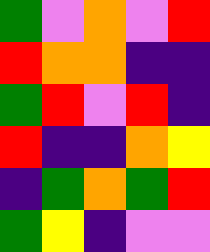[["green", "violet", "orange", "violet", "red"], ["red", "orange", "orange", "indigo", "indigo"], ["green", "red", "violet", "red", "indigo"], ["red", "indigo", "indigo", "orange", "yellow"], ["indigo", "green", "orange", "green", "red"], ["green", "yellow", "indigo", "violet", "violet"]]